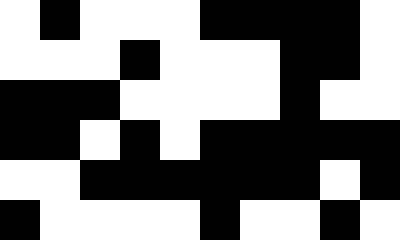[["white", "black", "white", "white", "white", "black", "black", "black", "black", "white"], ["white", "white", "white", "black", "white", "white", "white", "black", "black", "white"], ["black", "black", "black", "white", "white", "white", "white", "black", "white", "white"], ["black", "black", "white", "black", "white", "black", "black", "black", "black", "black"], ["white", "white", "black", "black", "black", "black", "black", "black", "white", "black"], ["black", "white", "white", "white", "white", "black", "white", "white", "black", "white"]]